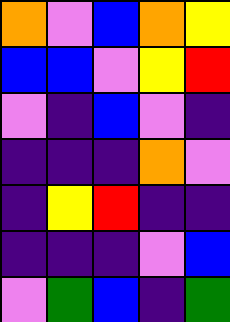[["orange", "violet", "blue", "orange", "yellow"], ["blue", "blue", "violet", "yellow", "red"], ["violet", "indigo", "blue", "violet", "indigo"], ["indigo", "indigo", "indigo", "orange", "violet"], ["indigo", "yellow", "red", "indigo", "indigo"], ["indigo", "indigo", "indigo", "violet", "blue"], ["violet", "green", "blue", "indigo", "green"]]